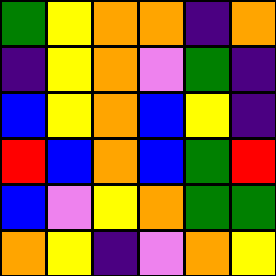[["green", "yellow", "orange", "orange", "indigo", "orange"], ["indigo", "yellow", "orange", "violet", "green", "indigo"], ["blue", "yellow", "orange", "blue", "yellow", "indigo"], ["red", "blue", "orange", "blue", "green", "red"], ["blue", "violet", "yellow", "orange", "green", "green"], ["orange", "yellow", "indigo", "violet", "orange", "yellow"]]